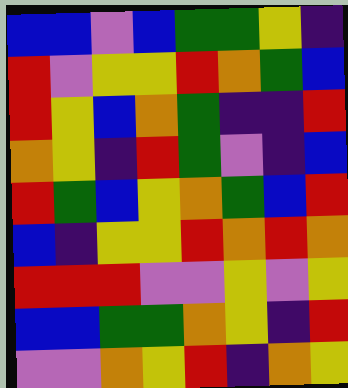[["blue", "blue", "violet", "blue", "green", "green", "yellow", "indigo"], ["red", "violet", "yellow", "yellow", "red", "orange", "green", "blue"], ["red", "yellow", "blue", "orange", "green", "indigo", "indigo", "red"], ["orange", "yellow", "indigo", "red", "green", "violet", "indigo", "blue"], ["red", "green", "blue", "yellow", "orange", "green", "blue", "red"], ["blue", "indigo", "yellow", "yellow", "red", "orange", "red", "orange"], ["red", "red", "red", "violet", "violet", "yellow", "violet", "yellow"], ["blue", "blue", "green", "green", "orange", "yellow", "indigo", "red"], ["violet", "violet", "orange", "yellow", "red", "indigo", "orange", "yellow"]]